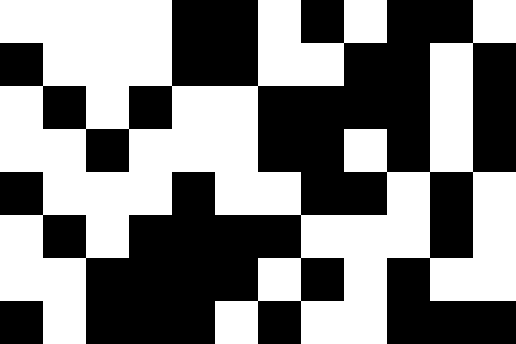[["white", "white", "white", "white", "black", "black", "white", "black", "white", "black", "black", "white"], ["black", "white", "white", "white", "black", "black", "white", "white", "black", "black", "white", "black"], ["white", "black", "white", "black", "white", "white", "black", "black", "black", "black", "white", "black"], ["white", "white", "black", "white", "white", "white", "black", "black", "white", "black", "white", "black"], ["black", "white", "white", "white", "black", "white", "white", "black", "black", "white", "black", "white"], ["white", "black", "white", "black", "black", "black", "black", "white", "white", "white", "black", "white"], ["white", "white", "black", "black", "black", "black", "white", "black", "white", "black", "white", "white"], ["black", "white", "black", "black", "black", "white", "black", "white", "white", "black", "black", "black"]]